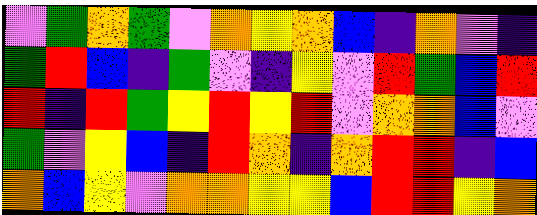[["violet", "green", "orange", "green", "violet", "orange", "yellow", "orange", "blue", "indigo", "orange", "violet", "indigo"], ["green", "red", "blue", "indigo", "green", "violet", "indigo", "yellow", "violet", "red", "green", "blue", "red"], ["red", "indigo", "red", "green", "yellow", "red", "yellow", "red", "violet", "orange", "orange", "blue", "violet"], ["green", "violet", "yellow", "blue", "indigo", "red", "orange", "indigo", "orange", "red", "red", "indigo", "blue"], ["orange", "blue", "yellow", "violet", "orange", "orange", "yellow", "yellow", "blue", "red", "red", "yellow", "orange"]]